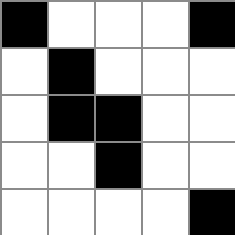[["black", "white", "white", "white", "black"], ["white", "black", "white", "white", "white"], ["white", "black", "black", "white", "white"], ["white", "white", "black", "white", "white"], ["white", "white", "white", "white", "black"]]